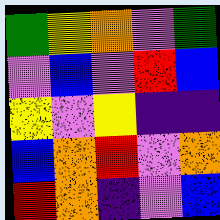[["green", "yellow", "orange", "violet", "green"], ["violet", "blue", "violet", "red", "blue"], ["yellow", "violet", "yellow", "indigo", "indigo"], ["blue", "orange", "red", "violet", "orange"], ["red", "orange", "indigo", "violet", "blue"]]